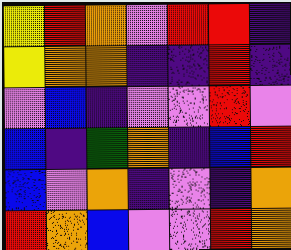[["yellow", "red", "orange", "violet", "red", "red", "indigo"], ["yellow", "orange", "orange", "indigo", "indigo", "red", "indigo"], ["violet", "blue", "indigo", "violet", "violet", "red", "violet"], ["blue", "indigo", "green", "orange", "indigo", "blue", "red"], ["blue", "violet", "orange", "indigo", "violet", "indigo", "orange"], ["red", "orange", "blue", "violet", "violet", "red", "orange"]]